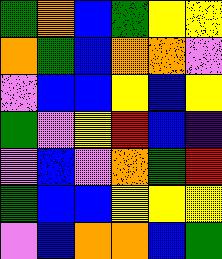[["green", "orange", "blue", "green", "yellow", "yellow"], ["orange", "green", "blue", "orange", "orange", "violet"], ["violet", "blue", "blue", "yellow", "blue", "yellow"], ["green", "violet", "yellow", "red", "blue", "indigo"], ["violet", "blue", "violet", "orange", "green", "red"], ["green", "blue", "blue", "yellow", "yellow", "yellow"], ["violet", "blue", "orange", "orange", "blue", "green"]]